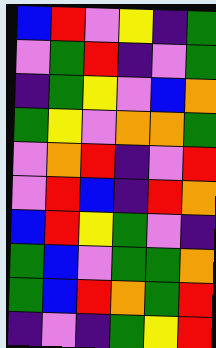[["blue", "red", "violet", "yellow", "indigo", "green"], ["violet", "green", "red", "indigo", "violet", "green"], ["indigo", "green", "yellow", "violet", "blue", "orange"], ["green", "yellow", "violet", "orange", "orange", "green"], ["violet", "orange", "red", "indigo", "violet", "red"], ["violet", "red", "blue", "indigo", "red", "orange"], ["blue", "red", "yellow", "green", "violet", "indigo"], ["green", "blue", "violet", "green", "green", "orange"], ["green", "blue", "red", "orange", "green", "red"], ["indigo", "violet", "indigo", "green", "yellow", "red"]]